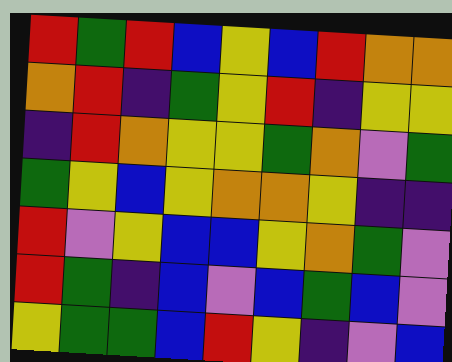[["red", "green", "red", "blue", "yellow", "blue", "red", "orange", "orange"], ["orange", "red", "indigo", "green", "yellow", "red", "indigo", "yellow", "yellow"], ["indigo", "red", "orange", "yellow", "yellow", "green", "orange", "violet", "green"], ["green", "yellow", "blue", "yellow", "orange", "orange", "yellow", "indigo", "indigo"], ["red", "violet", "yellow", "blue", "blue", "yellow", "orange", "green", "violet"], ["red", "green", "indigo", "blue", "violet", "blue", "green", "blue", "violet"], ["yellow", "green", "green", "blue", "red", "yellow", "indigo", "violet", "blue"]]